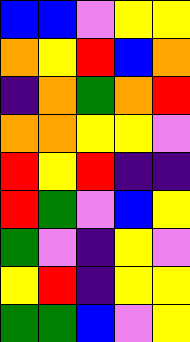[["blue", "blue", "violet", "yellow", "yellow"], ["orange", "yellow", "red", "blue", "orange"], ["indigo", "orange", "green", "orange", "red"], ["orange", "orange", "yellow", "yellow", "violet"], ["red", "yellow", "red", "indigo", "indigo"], ["red", "green", "violet", "blue", "yellow"], ["green", "violet", "indigo", "yellow", "violet"], ["yellow", "red", "indigo", "yellow", "yellow"], ["green", "green", "blue", "violet", "yellow"]]